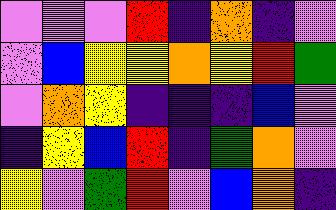[["violet", "violet", "violet", "red", "indigo", "orange", "indigo", "violet"], ["violet", "blue", "yellow", "yellow", "orange", "yellow", "red", "green"], ["violet", "orange", "yellow", "indigo", "indigo", "indigo", "blue", "violet"], ["indigo", "yellow", "blue", "red", "indigo", "green", "orange", "violet"], ["yellow", "violet", "green", "red", "violet", "blue", "orange", "indigo"]]